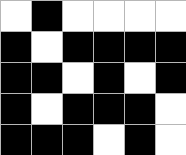[["white", "black", "white", "white", "white", "white"], ["black", "white", "black", "black", "black", "black"], ["black", "black", "white", "black", "white", "black"], ["black", "white", "black", "black", "black", "white"], ["black", "black", "black", "white", "black", "white"]]